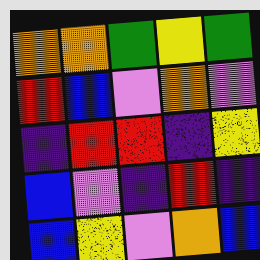[["orange", "orange", "green", "yellow", "green"], ["red", "blue", "violet", "orange", "violet"], ["indigo", "red", "red", "indigo", "yellow"], ["blue", "violet", "indigo", "red", "indigo"], ["blue", "yellow", "violet", "orange", "blue"]]